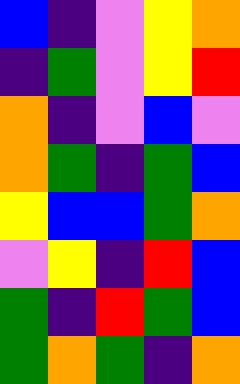[["blue", "indigo", "violet", "yellow", "orange"], ["indigo", "green", "violet", "yellow", "red"], ["orange", "indigo", "violet", "blue", "violet"], ["orange", "green", "indigo", "green", "blue"], ["yellow", "blue", "blue", "green", "orange"], ["violet", "yellow", "indigo", "red", "blue"], ["green", "indigo", "red", "green", "blue"], ["green", "orange", "green", "indigo", "orange"]]